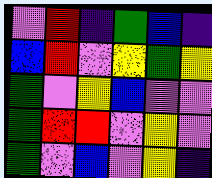[["violet", "red", "indigo", "green", "blue", "indigo"], ["blue", "red", "violet", "yellow", "green", "yellow"], ["green", "violet", "yellow", "blue", "violet", "violet"], ["green", "red", "red", "violet", "yellow", "violet"], ["green", "violet", "blue", "violet", "yellow", "indigo"]]